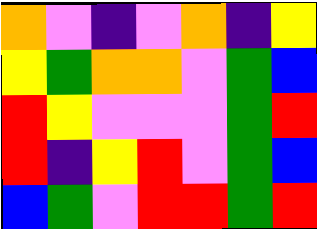[["orange", "violet", "indigo", "violet", "orange", "indigo", "yellow"], ["yellow", "green", "orange", "orange", "violet", "green", "blue"], ["red", "yellow", "violet", "violet", "violet", "green", "red"], ["red", "indigo", "yellow", "red", "violet", "green", "blue"], ["blue", "green", "violet", "red", "red", "green", "red"]]